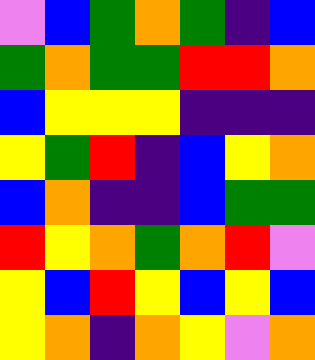[["violet", "blue", "green", "orange", "green", "indigo", "blue"], ["green", "orange", "green", "green", "red", "red", "orange"], ["blue", "yellow", "yellow", "yellow", "indigo", "indigo", "indigo"], ["yellow", "green", "red", "indigo", "blue", "yellow", "orange"], ["blue", "orange", "indigo", "indigo", "blue", "green", "green"], ["red", "yellow", "orange", "green", "orange", "red", "violet"], ["yellow", "blue", "red", "yellow", "blue", "yellow", "blue"], ["yellow", "orange", "indigo", "orange", "yellow", "violet", "orange"]]